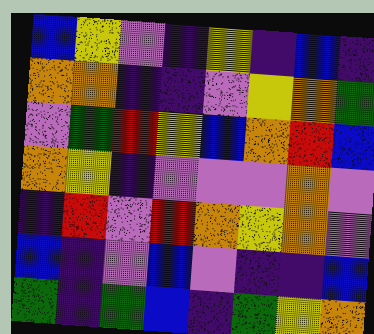[["blue", "yellow", "violet", "indigo", "yellow", "indigo", "blue", "indigo"], ["orange", "orange", "indigo", "indigo", "violet", "yellow", "orange", "green"], ["violet", "green", "red", "yellow", "blue", "orange", "red", "blue"], ["orange", "yellow", "indigo", "violet", "violet", "violet", "orange", "violet"], ["indigo", "red", "violet", "red", "orange", "yellow", "orange", "violet"], ["blue", "indigo", "violet", "blue", "violet", "indigo", "indigo", "blue"], ["green", "indigo", "green", "blue", "indigo", "green", "yellow", "orange"]]